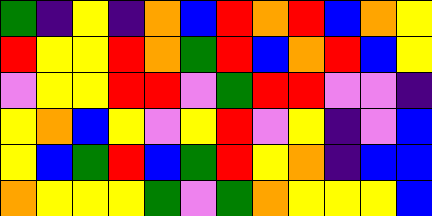[["green", "indigo", "yellow", "indigo", "orange", "blue", "red", "orange", "red", "blue", "orange", "yellow"], ["red", "yellow", "yellow", "red", "orange", "green", "red", "blue", "orange", "red", "blue", "yellow"], ["violet", "yellow", "yellow", "red", "red", "violet", "green", "red", "red", "violet", "violet", "indigo"], ["yellow", "orange", "blue", "yellow", "violet", "yellow", "red", "violet", "yellow", "indigo", "violet", "blue"], ["yellow", "blue", "green", "red", "blue", "green", "red", "yellow", "orange", "indigo", "blue", "blue"], ["orange", "yellow", "yellow", "yellow", "green", "violet", "green", "orange", "yellow", "yellow", "yellow", "blue"]]